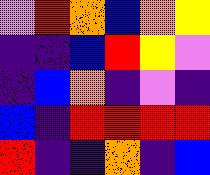[["violet", "red", "orange", "blue", "orange", "yellow"], ["indigo", "indigo", "blue", "red", "yellow", "violet"], ["indigo", "blue", "orange", "indigo", "violet", "indigo"], ["blue", "indigo", "red", "red", "red", "red"], ["red", "indigo", "indigo", "orange", "indigo", "blue"]]